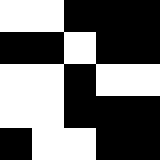[["white", "white", "black", "black", "black"], ["black", "black", "white", "black", "black"], ["white", "white", "black", "white", "white"], ["white", "white", "black", "black", "black"], ["black", "white", "white", "black", "black"]]